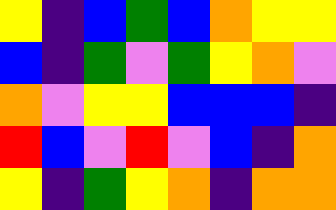[["yellow", "indigo", "blue", "green", "blue", "orange", "yellow", "yellow"], ["blue", "indigo", "green", "violet", "green", "yellow", "orange", "violet"], ["orange", "violet", "yellow", "yellow", "blue", "blue", "blue", "indigo"], ["red", "blue", "violet", "red", "violet", "blue", "indigo", "orange"], ["yellow", "indigo", "green", "yellow", "orange", "indigo", "orange", "orange"]]